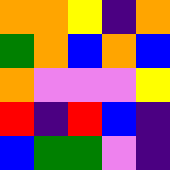[["orange", "orange", "yellow", "indigo", "orange"], ["green", "orange", "blue", "orange", "blue"], ["orange", "violet", "violet", "violet", "yellow"], ["red", "indigo", "red", "blue", "indigo"], ["blue", "green", "green", "violet", "indigo"]]